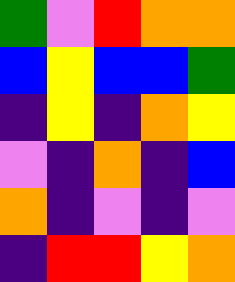[["green", "violet", "red", "orange", "orange"], ["blue", "yellow", "blue", "blue", "green"], ["indigo", "yellow", "indigo", "orange", "yellow"], ["violet", "indigo", "orange", "indigo", "blue"], ["orange", "indigo", "violet", "indigo", "violet"], ["indigo", "red", "red", "yellow", "orange"]]